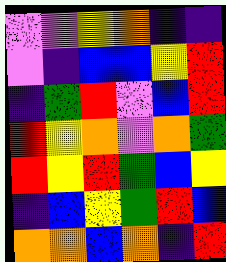[["violet", "violet", "yellow", "orange", "indigo", "indigo"], ["violet", "indigo", "blue", "blue", "yellow", "red"], ["indigo", "green", "red", "violet", "blue", "red"], ["red", "yellow", "orange", "violet", "orange", "green"], ["red", "yellow", "red", "green", "blue", "yellow"], ["indigo", "blue", "yellow", "green", "red", "blue"], ["orange", "orange", "blue", "orange", "indigo", "red"]]